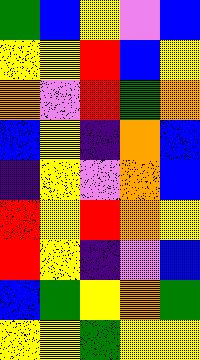[["green", "blue", "yellow", "violet", "blue"], ["yellow", "yellow", "red", "blue", "yellow"], ["orange", "violet", "red", "green", "orange"], ["blue", "yellow", "indigo", "orange", "blue"], ["indigo", "yellow", "violet", "orange", "blue"], ["red", "yellow", "red", "orange", "yellow"], ["red", "yellow", "indigo", "violet", "blue"], ["blue", "green", "yellow", "orange", "green"], ["yellow", "yellow", "green", "yellow", "yellow"]]